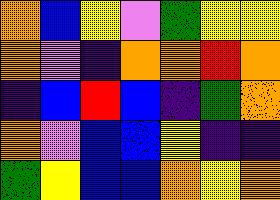[["orange", "blue", "yellow", "violet", "green", "yellow", "yellow"], ["orange", "violet", "indigo", "orange", "orange", "red", "orange"], ["indigo", "blue", "red", "blue", "indigo", "green", "orange"], ["orange", "violet", "blue", "blue", "yellow", "indigo", "indigo"], ["green", "yellow", "blue", "blue", "orange", "yellow", "orange"]]